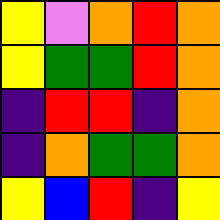[["yellow", "violet", "orange", "red", "orange"], ["yellow", "green", "green", "red", "orange"], ["indigo", "red", "red", "indigo", "orange"], ["indigo", "orange", "green", "green", "orange"], ["yellow", "blue", "red", "indigo", "yellow"]]